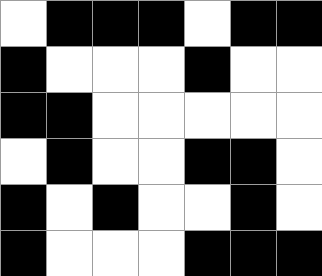[["white", "black", "black", "black", "white", "black", "black"], ["black", "white", "white", "white", "black", "white", "white"], ["black", "black", "white", "white", "white", "white", "white"], ["white", "black", "white", "white", "black", "black", "white"], ["black", "white", "black", "white", "white", "black", "white"], ["black", "white", "white", "white", "black", "black", "black"]]